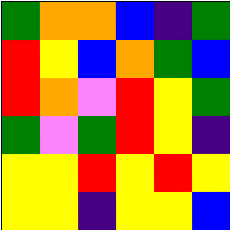[["green", "orange", "orange", "blue", "indigo", "green"], ["red", "yellow", "blue", "orange", "green", "blue"], ["red", "orange", "violet", "red", "yellow", "green"], ["green", "violet", "green", "red", "yellow", "indigo"], ["yellow", "yellow", "red", "yellow", "red", "yellow"], ["yellow", "yellow", "indigo", "yellow", "yellow", "blue"]]